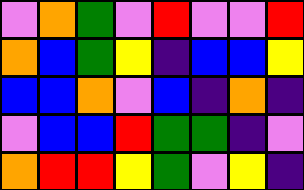[["violet", "orange", "green", "violet", "red", "violet", "violet", "red"], ["orange", "blue", "green", "yellow", "indigo", "blue", "blue", "yellow"], ["blue", "blue", "orange", "violet", "blue", "indigo", "orange", "indigo"], ["violet", "blue", "blue", "red", "green", "green", "indigo", "violet"], ["orange", "red", "red", "yellow", "green", "violet", "yellow", "indigo"]]